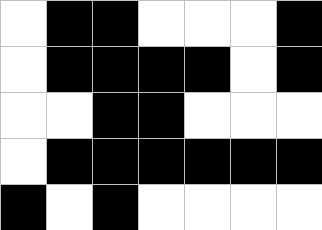[["white", "black", "black", "white", "white", "white", "black"], ["white", "black", "black", "black", "black", "white", "black"], ["white", "white", "black", "black", "white", "white", "white"], ["white", "black", "black", "black", "black", "black", "black"], ["black", "white", "black", "white", "white", "white", "white"]]